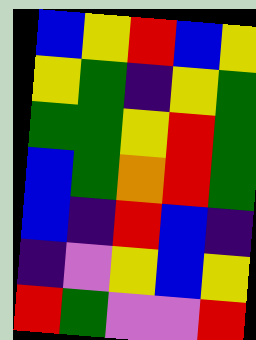[["blue", "yellow", "red", "blue", "yellow"], ["yellow", "green", "indigo", "yellow", "green"], ["green", "green", "yellow", "red", "green"], ["blue", "green", "orange", "red", "green"], ["blue", "indigo", "red", "blue", "indigo"], ["indigo", "violet", "yellow", "blue", "yellow"], ["red", "green", "violet", "violet", "red"]]